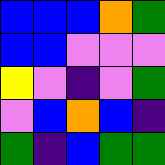[["blue", "blue", "blue", "orange", "green"], ["blue", "blue", "violet", "violet", "violet"], ["yellow", "violet", "indigo", "violet", "green"], ["violet", "blue", "orange", "blue", "indigo"], ["green", "indigo", "blue", "green", "green"]]